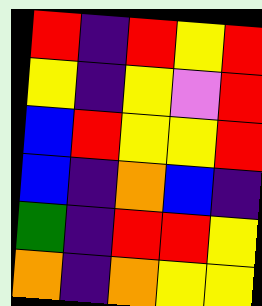[["red", "indigo", "red", "yellow", "red"], ["yellow", "indigo", "yellow", "violet", "red"], ["blue", "red", "yellow", "yellow", "red"], ["blue", "indigo", "orange", "blue", "indigo"], ["green", "indigo", "red", "red", "yellow"], ["orange", "indigo", "orange", "yellow", "yellow"]]